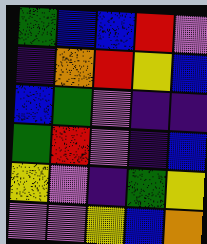[["green", "blue", "blue", "red", "violet"], ["indigo", "orange", "red", "yellow", "blue"], ["blue", "green", "violet", "indigo", "indigo"], ["green", "red", "violet", "indigo", "blue"], ["yellow", "violet", "indigo", "green", "yellow"], ["violet", "violet", "yellow", "blue", "orange"]]